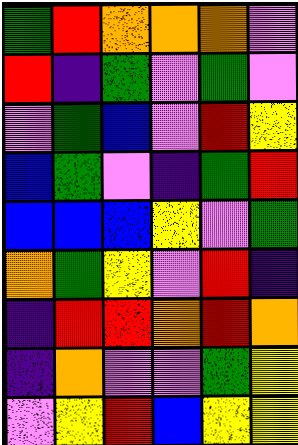[["green", "red", "orange", "orange", "orange", "violet"], ["red", "indigo", "green", "violet", "green", "violet"], ["violet", "green", "blue", "violet", "red", "yellow"], ["blue", "green", "violet", "indigo", "green", "red"], ["blue", "blue", "blue", "yellow", "violet", "green"], ["orange", "green", "yellow", "violet", "red", "indigo"], ["indigo", "red", "red", "orange", "red", "orange"], ["indigo", "orange", "violet", "violet", "green", "yellow"], ["violet", "yellow", "red", "blue", "yellow", "yellow"]]